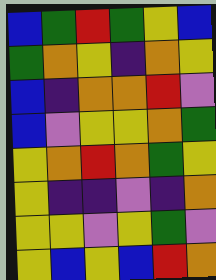[["blue", "green", "red", "green", "yellow", "blue"], ["green", "orange", "yellow", "indigo", "orange", "yellow"], ["blue", "indigo", "orange", "orange", "red", "violet"], ["blue", "violet", "yellow", "yellow", "orange", "green"], ["yellow", "orange", "red", "orange", "green", "yellow"], ["yellow", "indigo", "indigo", "violet", "indigo", "orange"], ["yellow", "yellow", "violet", "yellow", "green", "violet"], ["yellow", "blue", "yellow", "blue", "red", "orange"]]